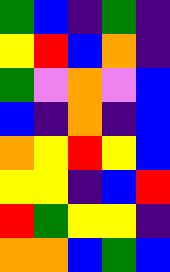[["green", "blue", "indigo", "green", "indigo"], ["yellow", "red", "blue", "orange", "indigo"], ["green", "violet", "orange", "violet", "blue"], ["blue", "indigo", "orange", "indigo", "blue"], ["orange", "yellow", "red", "yellow", "blue"], ["yellow", "yellow", "indigo", "blue", "red"], ["red", "green", "yellow", "yellow", "indigo"], ["orange", "orange", "blue", "green", "blue"]]